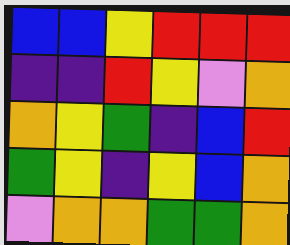[["blue", "blue", "yellow", "red", "red", "red"], ["indigo", "indigo", "red", "yellow", "violet", "orange"], ["orange", "yellow", "green", "indigo", "blue", "red"], ["green", "yellow", "indigo", "yellow", "blue", "orange"], ["violet", "orange", "orange", "green", "green", "orange"]]